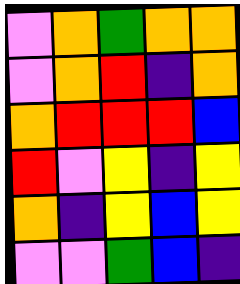[["violet", "orange", "green", "orange", "orange"], ["violet", "orange", "red", "indigo", "orange"], ["orange", "red", "red", "red", "blue"], ["red", "violet", "yellow", "indigo", "yellow"], ["orange", "indigo", "yellow", "blue", "yellow"], ["violet", "violet", "green", "blue", "indigo"]]